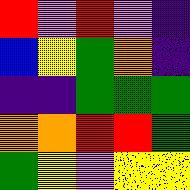[["red", "violet", "red", "violet", "indigo"], ["blue", "yellow", "green", "orange", "indigo"], ["indigo", "indigo", "green", "green", "green"], ["orange", "orange", "red", "red", "green"], ["green", "yellow", "violet", "yellow", "yellow"]]